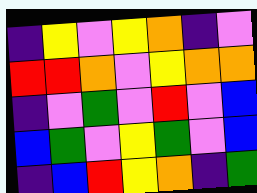[["indigo", "yellow", "violet", "yellow", "orange", "indigo", "violet"], ["red", "red", "orange", "violet", "yellow", "orange", "orange"], ["indigo", "violet", "green", "violet", "red", "violet", "blue"], ["blue", "green", "violet", "yellow", "green", "violet", "blue"], ["indigo", "blue", "red", "yellow", "orange", "indigo", "green"]]